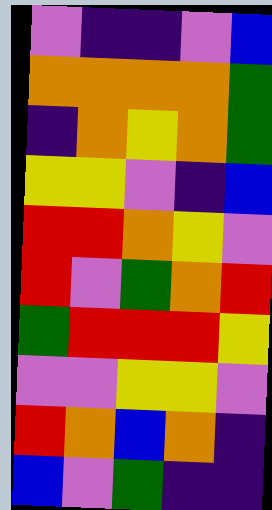[["violet", "indigo", "indigo", "violet", "blue"], ["orange", "orange", "orange", "orange", "green"], ["indigo", "orange", "yellow", "orange", "green"], ["yellow", "yellow", "violet", "indigo", "blue"], ["red", "red", "orange", "yellow", "violet"], ["red", "violet", "green", "orange", "red"], ["green", "red", "red", "red", "yellow"], ["violet", "violet", "yellow", "yellow", "violet"], ["red", "orange", "blue", "orange", "indigo"], ["blue", "violet", "green", "indigo", "indigo"]]